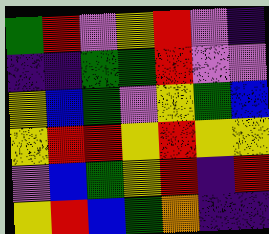[["green", "red", "violet", "yellow", "red", "violet", "indigo"], ["indigo", "indigo", "green", "green", "red", "violet", "violet"], ["yellow", "blue", "green", "violet", "yellow", "green", "blue"], ["yellow", "red", "red", "yellow", "red", "yellow", "yellow"], ["violet", "blue", "green", "yellow", "red", "indigo", "red"], ["yellow", "red", "blue", "green", "orange", "indigo", "indigo"]]